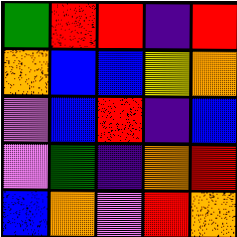[["green", "red", "red", "indigo", "red"], ["orange", "blue", "blue", "yellow", "orange"], ["violet", "blue", "red", "indigo", "blue"], ["violet", "green", "indigo", "orange", "red"], ["blue", "orange", "violet", "red", "orange"]]